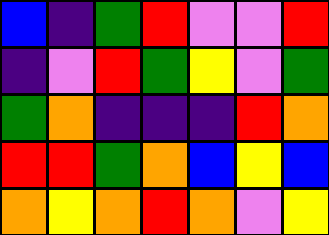[["blue", "indigo", "green", "red", "violet", "violet", "red"], ["indigo", "violet", "red", "green", "yellow", "violet", "green"], ["green", "orange", "indigo", "indigo", "indigo", "red", "orange"], ["red", "red", "green", "orange", "blue", "yellow", "blue"], ["orange", "yellow", "orange", "red", "orange", "violet", "yellow"]]